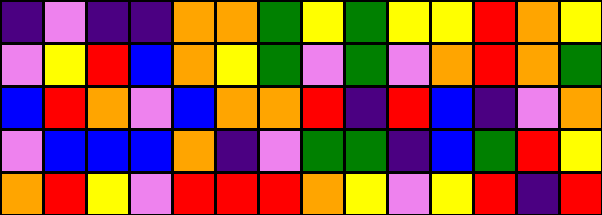[["indigo", "violet", "indigo", "indigo", "orange", "orange", "green", "yellow", "green", "yellow", "yellow", "red", "orange", "yellow"], ["violet", "yellow", "red", "blue", "orange", "yellow", "green", "violet", "green", "violet", "orange", "red", "orange", "green"], ["blue", "red", "orange", "violet", "blue", "orange", "orange", "red", "indigo", "red", "blue", "indigo", "violet", "orange"], ["violet", "blue", "blue", "blue", "orange", "indigo", "violet", "green", "green", "indigo", "blue", "green", "red", "yellow"], ["orange", "red", "yellow", "violet", "red", "red", "red", "orange", "yellow", "violet", "yellow", "red", "indigo", "red"]]